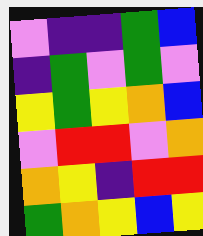[["violet", "indigo", "indigo", "green", "blue"], ["indigo", "green", "violet", "green", "violet"], ["yellow", "green", "yellow", "orange", "blue"], ["violet", "red", "red", "violet", "orange"], ["orange", "yellow", "indigo", "red", "red"], ["green", "orange", "yellow", "blue", "yellow"]]